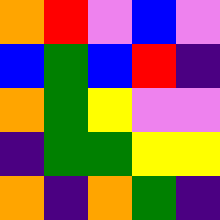[["orange", "red", "violet", "blue", "violet"], ["blue", "green", "blue", "red", "indigo"], ["orange", "green", "yellow", "violet", "violet"], ["indigo", "green", "green", "yellow", "yellow"], ["orange", "indigo", "orange", "green", "indigo"]]